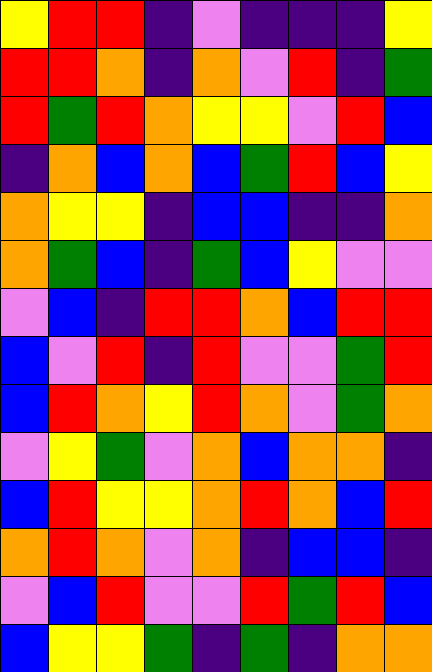[["yellow", "red", "red", "indigo", "violet", "indigo", "indigo", "indigo", "yellow"], ["red", "red", "orange", "indigo", "orange", "violet", "red", "indigo", "green"], ["red", "green", "red", "orange", "yellow", "yellow", "violet", "red", "blue"], ["indigo", "orange", "blue", "orange", "blue", "green", "red", "blue", "yellow"], ["orange", "yellow", "yellow", "indigo", "blue", "blue", "indigo", "indigo", "orange"], ["orange", "green", "blue", "indigo", "green", "blue", "yellow", "violet", "violet"], ["violet", "blue", "indigo", "red", "red", "orange", "blue", "red", "red"], ["blue", "violet", "red", "indigo", "red", "violet", "violet", "green", "red"], ["blue", "red", "orange", "yellow", "red", "orange", "violet", "green", "orange"], ["violet", "yellow", "green", "violet", "orange", "blue", "orange", "orange", "indigo"], ["blue", "red", "yellow", "yellow", "orange", "red", "orange", "blue", "red"], ["orange", "red", "orange", "violet", "orange", "indigo", "blue", "blue", "indigo"], ["violet", "blue", "red", "violet", "violet", "red", "green", "red", "blue"], ["blue", "yellow", "yellow", "green", "indigo", "green", "indigo", "orange", "orange"]]